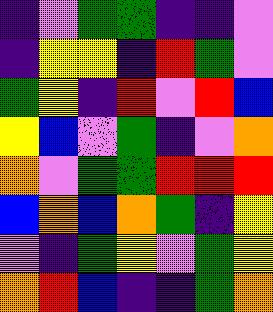[["indigo", "violet", "green", "green", "indigo", "indigo", "violet"], ["indigo", "yellow", "yellow", "indigo", "red", "green", "violet"], ["green", "yellow", "indigo", "red", "violet", "red", "blue"], ["yellow", "blue", "violet", "green", "indigo", "violet", "orange"], ["orange", "violet", "green", "green", "red", "red", "red"], ["blue", "orange", "blue", "orange", "green", "indigo", "yellow"], ["violet", "indigo", "green", "yellow", "violet", "green", "yellow"], ["orange", "red", "blue", "indigo", "indigo", "green", "orange"]]